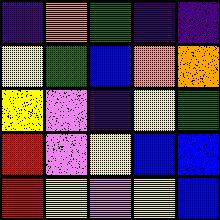[["indigo", "orange", "green", "indigo", "indigo"], ["yellow", "green", "blue", "orange", "orange"], ["yellow", "violet", "indigo", "yellow", "green"], ["red", "violet", "yellow", "blue", "blue"], ["red", "yellow", "violet", "yellow", "blue"]]